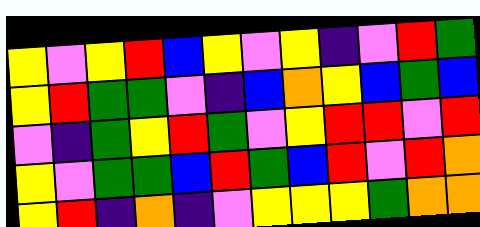[["yellow", "violet", "yellow", "red", "blue", "yellow", "violet", "yellow", "indigo", "violet", "red", "green"], ["yellow", "red", "green", "green", "violet", "indigo", "blue", "orange", "yellow", "blue", "green", "blue"], ["violet", "indigo", "green", "yellow", "red", "green", "violet", "yellow", "red", "red", "violet", "red"], ["yellow", "violet", "green", "green", "blue", "red", "green", "blue", "red", "violet", "red", "orange"], ["yellow", "red", "indigo", "orange", "indigo", "violet", "yellow", "yellow", "yellow", "green", "orange", "orange"]]